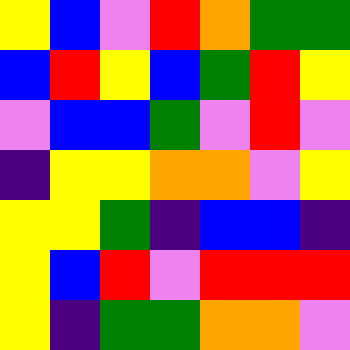[["yellow", "blue", "violet", "red", "orange", "green", "green"], ["blue", "red", "yellow", "blue", "green", "red", "yellow"], ["violet", "blue", "blue", "green", "violet", "red", "violet"], ["indigo", "yellow", "yellow", "orange", "orange", "violet", "yellow"], ["yellow", "yellow", "green", "indigo", "blue", "blue", "indigo"], ["yellow", "blue", "red", "violet", "red", "red", "red"], ["yellow", "indigo", "green", "green", "orange", "orange", "violet"]]